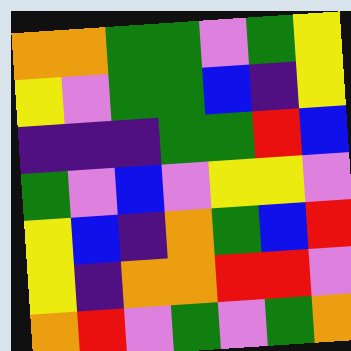[["orange", "orange", "green", "green", "violet", "green", "yellow"], ["yellow", "violet", "green", "green", "blue", "indigo", "yellow"], ["indigo", "indigo", "indigo", "green", "green", "red", "blue"], ["green", "violet", "blue", "violet", "yellow", "yellow", "violet"], ["yellow", "blue", "indigo", "orange", "green", "blue", "red"], ["yellow", "indigo", "orange", "orange", "red", "red", "violet"], ["orange", "red", "violet", "green", "violet", "green", "orange"]]